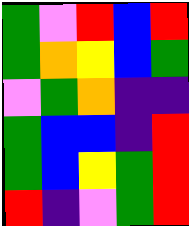[["green", "violet", "red", "blue", "red"], ["green", "orange", "yellow", "blue", "green"], ["violet", "green", "orange", "indigo", "indigo"], ["green", "blue", "blue", "indigo", "red"], ["green", "blue", "yellow", "green", "red"], ["red", "indigo", "violet", "green", "red"]]